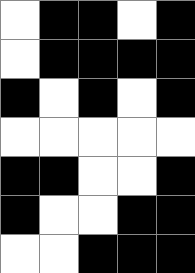[["white", "black", "black", "white", "black"], ["white", "black", "black", "black", "black"], ["black", "white", "black", "white", "black"], ["white", "white", "white", "white", "white"], ["black", "black", "white", "white", "black"], ["black", "white", "white", "black", "black"], ["white", "white", "black", "black", "black"]]